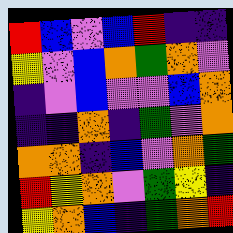[["red", "blue", "violet", "blue", "red", "indigo", "indigo"], ["yellow", "violet", "blue", "orange", "green", "orange", "violet"], ["indigo", "violet", "blue", "violet", "violet", "blue", "orange"], ["indigo", "indigo", "orange", "indigo", "green", "violet", "orange"], ["orange", "orange", "indigo", "blue", "violet", "orange", "green"], ["red", "yellow", "orange", "violet", "green", "yellow", "indigo"], ["yellow", "orange", "blue", "indigo", "green", "orange", "red"]]